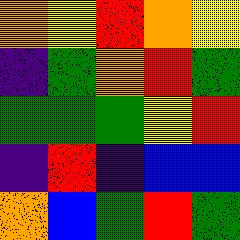[["orange", "yellow", "red", "orange", "yellow"], ["indigo", "green", "orange", "red", "green"], ["green", "green", "green", "yellow", "red"], ["indigo", "red", "indigo", "blue", "blue"], ["orange", "blue", "green", "red", "green"]]